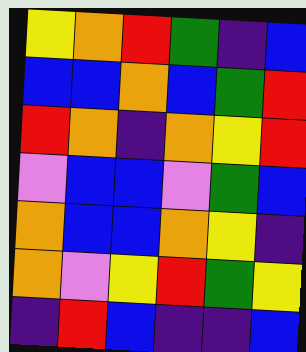[["yellow", "orange", "red", "green", "indigo", "blue"], ["blue", "blue", "orange", "blue", "green", "red"], ["red", "orange", "indigo", "orange", "yellow", "red"], ["violet", "blue", "blue", "violet", "green", "blue"], ["orange", "blue", "blue", "orange", "yellow", "indigo"], ["orange", "violet", "yellow", "red", "green", "yellow"], ["indigo", "red", "blue", "indigo", "indigo", "blue"]]